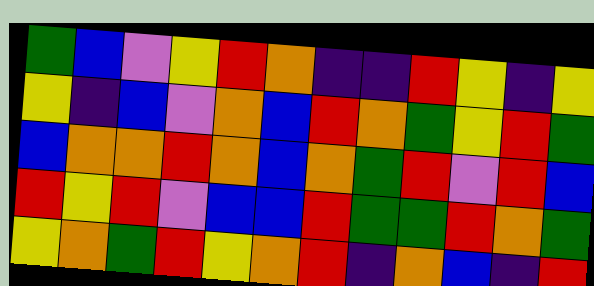[["green", "blue", "violet", "yellow", "red", "orange", "indigo", "indigo", "red", "yellow", "indigo", "yellow"], ["yellow", "indigo", "blue", "violet", "orange", "blue", "red", "orange", "green", "yellow", "red", "green"], ["blue", "orange", "orange", "red", "orange", "blue", "orange", "green", "red", "violet", "red", "blue"], ["red", "yellow", "red", "violet", "blue", "blue", "red", "green", "green", "red", "orange", "green"], ["yellow", "orange", "green", "red", "yellow", "orange", "red", "indigo", "orange", "blue", "indigo", "red"]]